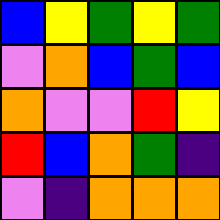[["blue", "yellow", "green", "yellow", "green"], ["violet", "orange", "blue", "green", "blue"], ["orange", "violet", "violet", "red", "yellow"], ["red", "blue", "orange", "green", "indigo"], ["violet", "indigo", "orange", "orange", "orange"]]